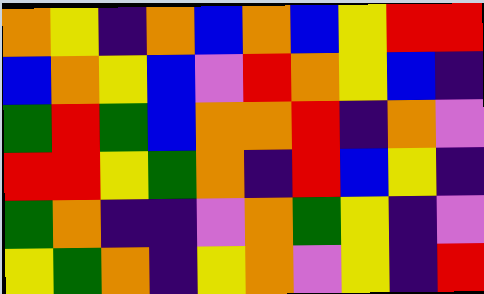[["orange", "yellow", "indigo", "orange", "blue", "orange", "blue", "yellow", "red", "red"], ["blue", "orange", "yellow", "blue", "violet", "red", "orange", "yellow", "blue", "indigo"], ["green", "red", "green", "blue", "orange", "orange", "red", "indigo", "orange", "violet"], ["red", "red", "yellow", "green", "orange", "indigo", "red", "blue", "yellow", "indigo"], ["green", "orange", "indigo", "indigo", "violet", "orange", "green", "yellow", "indigo", "violet"], ["yellow", "green", "orange", "indigo", "yellow", "orange", "violet", "yellow", "indigo", "red"]]